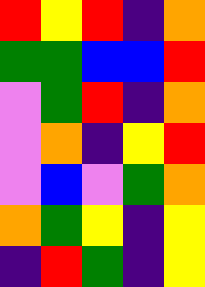[["red", "yellow", "red", "indigo", "orange"], ["green", "green", "blue", "blue", "red"], ["violet", "green", "red", "indigo", "orange"], ["violet", "orange", "indigo", "yellow", "red"], ["violet", "blue", "violet", "green", "orange"], ["orange", "green", "yellow", "indigo", "yellow"], ["indigo", "red", "green", "indigo", "yellow"]]